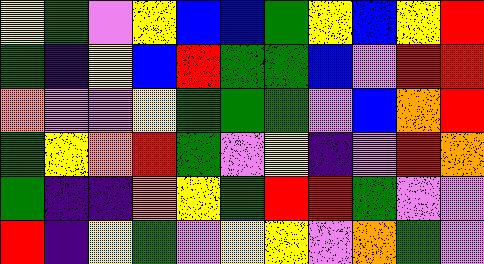[["yellow", "green", "violet", "yellow", "blue", "blue", "green", "yellow", "blue", "yellow", "red"], ["green", "indigo", "yellow", "blue", "red", "green", "green", "blue", "violet", "red", "red"], ["orange", "violet", "violet", "yellow", "green", "green", "green", "violet", "blue", "orange", "red"], ["green", "yellow", "orange", "red", "green", "violet", "yellow", "indigo", "violet", "red", "orange"], ["green", "indigo", "indigo", "orange", "yellow", "green", "red", "red", "green", "violet", "violet"], ["red", "indigo", "yellow", "green", "violet", "yellow", "yellow", "violet", "orange", "green", "violet"]]